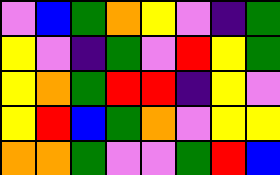[["violet", "blue", "green", "orange", "yellow", "violet", "indigo", "green"], ["yellow", "violet", "indigo", "green", "violet", "red", "yellow", "green"], ["yellow", "orange", "green", "red", "red", "indigo", "yellow", "violet"], ["yellow", "red", "blue", "green", "orange", "violet", "yellow", "yellow"], ["orange", "orange", "green", "violet", "violet", "green", "red", "blue"]]